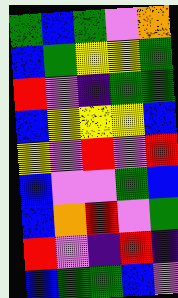[["green", "blue", "green", "violet", "orange"], ["blue", "green", "yellow", "yellow", "green"], ["red", "violet", "indigo", "green", "green"], ["blue", "yellow", "yellow", "yellow", "blue"], ["yellow", "violet", "red", "violet", "red"], ["blue", "violet", "violet", "green", "blue"], ["blue", "orange", "red", "violet", "green"], ["red", "violet", "indigo", "red", "indigo"], ["blue", "green", "green", "blue", "violet"]]